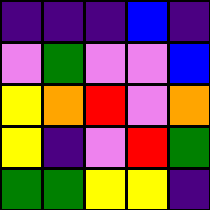[["indigo", "indigo", "indigo", "blue", "indigo"], ["violet", "green", "violet", "violet", "blue"], ["yellow", "orange", "red", "violet", "orange"], ["yellow", "indigo", "violet", "red", "green"], ["green", "green", "yellow", "yellow", "indigo"]]